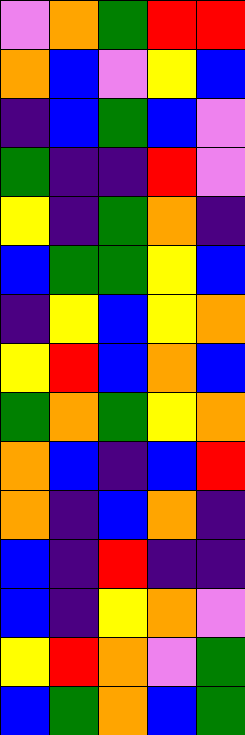[["violet", "orange", "green", "red", "red"], ["orange", "blue", "violet", "yellow", "blue"], ["indigo", "blue", "green", "blue", "violet"], ["green", "indigo", "indigo", "red", "violet"], ["yellow", "indigo", "green", "orange", "indigo"], ["blue", "green", "green", "yellow", "blue"], ["indigo", "yellow", "blue", "yellow", "orange"], ["yellow", "red", "blue", "orange", "blue"], ["green", "orange", "green", "yellow", "orange"], ["orange", "blue", "indigo", "blue", "red"], ["orange", "indigo", "blue", "orange", "indigo"], ["blue", "indigo", "red", "indigo", "indigo"], ["blue", "indigo", "yellow", "orange", "violet"], ["yellow", "red", "orange", "violet", "green"], ["blue", "green", "orange", "blue", "green"]]